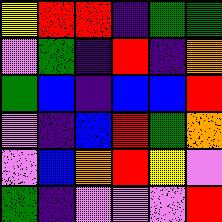[["yellow", "red", "red", "indigo", "green", "green"], ["violet", "green", "indigo", "red", "indigo", "orange"], ["green", "blue", "indigo", "blue", "blue", "red"], ["violet", "indigo", "blue", "red", "green", "orange"], ["violet", "blue", "orange", "red", "yellow", "violet"], ["green", "indigo", "violet", "violet", "violet", "red"]]